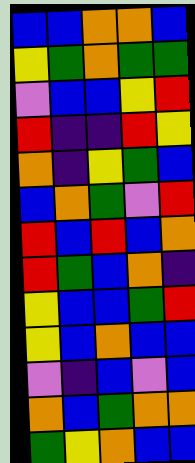[["blue", "blue", "orange", "orange", "blue"], ["yellow", "green", "orange", "green", "green"], ["violet", "blue", "blue", "yellow", "red"], ["red", "indigo", "indigo", "red", "yellow"], ["orange", "indigo", "yellow", "green", "blue"], ["blue", "orange", "green", "violet", "red"], ["red", "blue", "red", "blue", "orange"], ["red", "green", "blue", "orange", "indigo"], ["yellow", "blue", "blue", "green", "red"], ["yellow", "blue", "orange", "blue", "blue"], ["violet", "indigo", "blue", "violet", "blue"], ["orange", "blue", "green", "orange", "orange"], ["green", "yellow", "orange", "blue", "blue"]]